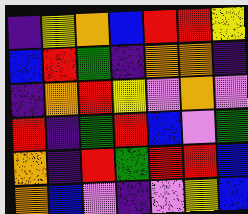[["indigo", "yellow", "orange", "blue", "red", "red", "yellow"], ["blue", "red", "green", "indigo", "orange", "orange", "indigo"], ["indigo", "orange", "red", "yellow", "violet", "orange", "violet"], ["red", "indigo", "green", "red", "blue", "violet", "green"], ["orange", "indigo", "red", "green", "red", "red", "blue"], ["orange", "blue", "violet", "indigo", "violet", "yellow", "blue"]]